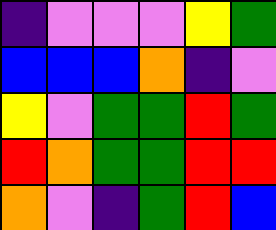[["indigo", "violet", "violet", "violet", "yellow", "green"], ["blue", "blue", "blue", "orange", "indigo", "violet"], ["yellow", "violet", "green", "green", "red", "green"], ["red", "orange", "green", "green", "red", "red"], ["orange", "violet", "indigo", "green", "red", "blue"]]